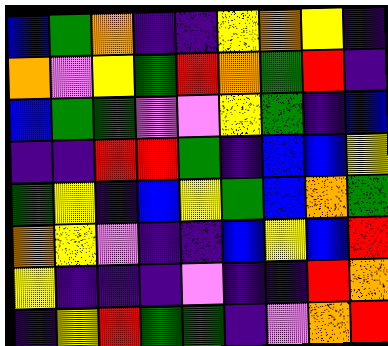[["blue", "green", "orange", "indigo", "indigo", "yellow", "orange", "yellow", "indigo"], ["orange", "violet", "yellow", "green", "red", "orange", "green", "red", "indigo"], ["blue", "green", "green", "violet", "violet", "yellow", "green", "indigo", "blue"], ["indigo", "indigo", "red", "red", "green", "indigo", "blue", "blue", "yellow"], ["green", "yellow", "indigo", "blue", "yellow", "green", "blue", "orange", "green"], ["orange", "yellow", "violet", "indigo", "indigo", "blue", "yellow", "blue", "red"], ["yellow", "indigo", "indigo", "indigo", "violet", "indigo", "indigo", "red", "orange"], ["indigo", "yellow", "red", "green", "green", "indigo", "violet", "orange", "red"]]